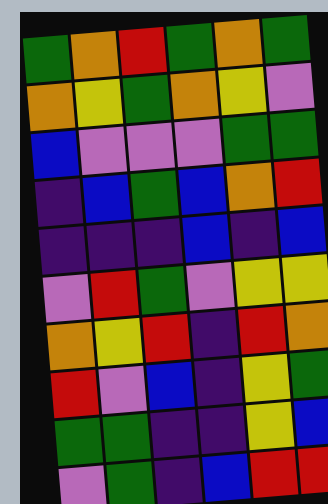[["green", "orange", "red", "green", "orange", "green"], ["orange", "yellow", "green", "orange", "yellow", "violet"], ["blue", "violet", "violet", "violet", "green", "green"], ["indigo", "blue", "green", "blue", "orange", "red"], ["indigo", "indigo", "indigo", "blue", "indigo", "blue"], ["violet", "red", "green", "violet", "yellow", "yellow"], ["orange", "yellow", "red", "indigo", "red", "orange"], ["red", "violet", "blue", "indigo", "yellow", "green"], ["green", "green", "indigo", "indigo", "yellow", "blue"], ["violet", "green", "indigo", "blue", "red", "red"]]